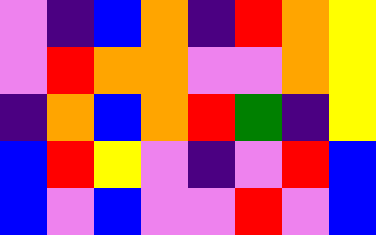[["violet", "indigo", "blue", "orange", "indigo", "red", "orange", "yellow"], ["violet", "red", "orange", "orange", "violet", "violet", "orange", "yellow"], ["indigo", "orange", "blue", "orange", "red", "green", "indigo", "yellow"], ["blue", "red", "yellow", "violet", "indigo", "violet", "red", "blue"], ["blue", "violet", "blue", "violet", "violet", "red", "violet", "blue"]]